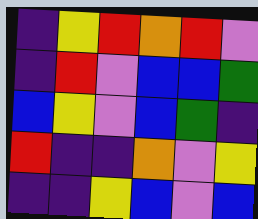[["indigo", "yellow", "red", "orange", "red", "violet"], ["indigo", "red", "violet", "blue", "blue", "green"], ["blue", "yellow", "violet", "blue", "green", "indigo"], ["red", "indigo", "indigo", "orange", "violet", "yellow"], ["indigo", "indigo", "yellow", "blue", "violet", "blue"]]